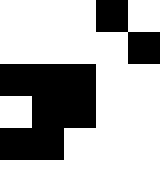[["white", "white", "white", "black", "white"], ["white", "white", "white", "white", "black"], ["black", "black", "black", "white", "white"], ["white", "black", "black", "white", "white"], ["black", "black", "white", "white", "white"], ["white", "white", "white", "white", "white"]]